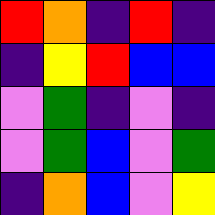[["red", "orange", "indigo", "red", "indigo"], ["indigo", "yellow", "red", "blue", "blue"], ["violet", "green", "indigo", "violet", "indigo"], ["violet", "green", "blue", "violet", "green"], ["indigo", "orange", "blue", "violet", "yellow"]]